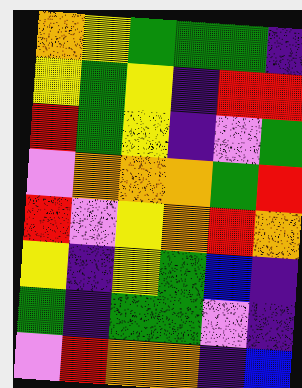[["orange", "yellow", "green", "green", "green", "indigo"], ["yellow", "green", "yellow", "indigo", "red", "red"], ["red", "green", "yellow", "indigo", "violet", "green"], ["violet", "orange", "orange", "orange", "green", "red"], ["red", "violet", "yellow", "orange", "red", "orange"], ["yellow", "indigo", "yellow", "green", "blue", "indigo"], ["green", "indigo", "green", "green", "violet", "indigo"], ["violet", "red", "orange", "orange", "indigo", "blue"]]